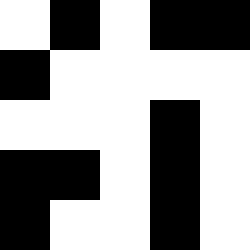[["white", "black", "white", "black", "black"], ["black", "white", "white", "white", "white"], ["white", "white", "white", "black", "white"], ["black", "black", "white", "black", "white"], ["black", "white", "white", "black", "white"]]